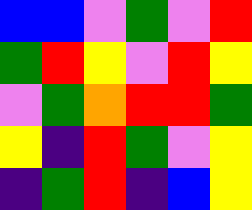[["blue", "blue", "violet", "green", "violet", "red"], ["green", "red", "yellow", "violet", "red", "yellow"], ["violet", "green", "orange", "red", "red", "green"], ["yellow", "indigo", "red", "green", "violet", "yellow"], ["indigo", "green", "red", "indigo", "blue", "yellow"]]